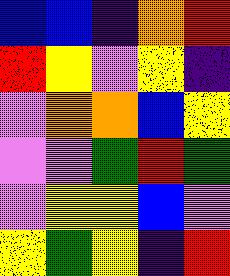[["blue", "blue", "indigo", "orange", "red"], ["red", "yellow", "violet", "yellow", "indigo"], ["violet", "orange", "orange", "blue", "yellow"], ["violet", "violet", "green", "red", "green"], ["violet", "yellow", "yellow", "blue", "violet"], ["yellow", "green", "yellow", "indigo", "red"]]